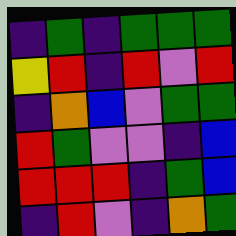[["indigo", "green", "indigo", "green", "green", "green"], ["yellow", "red", "indigo", "red", "violet", "red"], ["indigo", "orange", "blue", "violet", "green", "green"], ["red", "green", "violet", "violet", "indigo", "blue"], ["red", "red", "red", "indigo", "green", "blue"], ["indigo", "red", "violet", "indigo", "orange", "green"]]